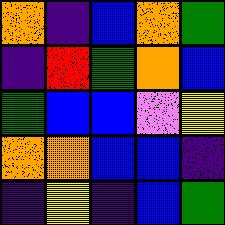[["orange", "indigo", "blue", "orange", "green"], ["indigo", "red", "green", "orange", "blue"], ["green", "blue", "blue", "violet", "yellow"], ["orange", "orange", "blue", "blue", "indigo"], ["indigo", "yellow", "indigo", "blue", "green"]]